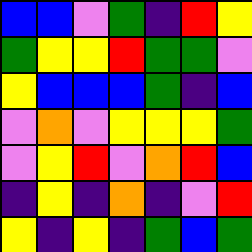[["blue", "blue", "violet", "green", "indigo", "red", "yellow"], ["green", "yellow", "yellow", "red", "green", "green", "violet"], ["yellow", "blue", "blue", "blue", "green", "indigo", "blue"], ["violet", "orange", "violet", "yellow", "yellow", "yellow", "green"], ["violet", "yellow", "red", "violet", "orange", "red", "blue"], ["indigo", "yellow", "indigo", "orange", "indigo", "violet", "red"], ["yellow", "indigo", "yellow", "indigo", "green", "blue", "green"]]